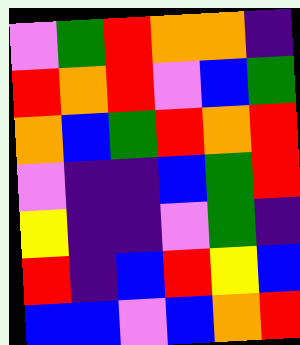[["violet", "green", "red", "orange", "orange", "indigo"], ["red", "orange", "red", "violet", "blue", "green"], ["orange", "blue", "green", "red", "orange", "red"], ["violet", "indigo", "indigo", "blue", "green", "red"], ["yellow", "indigo", "indigo", "violet", "green", "indigo"], ["red", "indigo", "blue", "red", "yellow", "blue"], ["blue", "blue", "violet", "blue", "orange", "red"]]